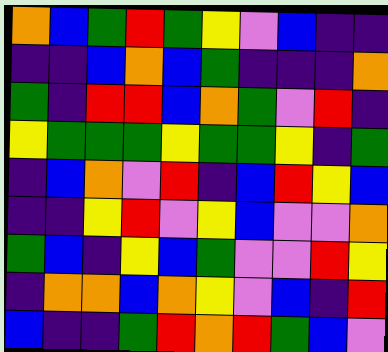[["orange", "blue", "green", "red", "green", "yellow", "violet", "blue", "indigo", "indigo"], ["indigo", "indigo", "blue", "orange", "blue", "green", "indigo", "indigo", "indigo", "orange"], ["green", "indigo", "red", "red", "blue", "orange", "green", "violet", "red", "indigo"], ["yellow", "green", "green", "green", "yellow", "green", "green", "yellow", "indigo", "green"], ["indigo", "blue", "orange", "violet", "red", "indigo", "blue", "red", "yellow", "blue"], ["indigo", "indigo", "yellow", "red", "violet", "yellow", "blue", "violet", "violet", "orange"], ["green", "blue", "indigo", "yellow", "blue", "green", "violet", "violet", "red", "yellow"], ["indigo", "orange", "orange", "blue", "orange", "yellow", "violet", "blue", "indigo", "red"], ["blue", "indigo", "indigo", "green", "red", "orange", "red", "green", "blue", "violet"]]